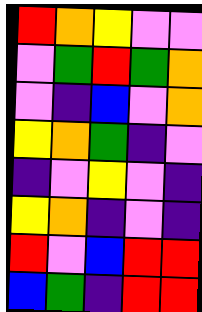[["red", "orange", "yellow", "violet", "violet"], ["violet", "green", "red", "green", "orange"], ["violet", "indigo", "blue", "violet", "orange"], ["yellow", "orange", "green", "indigo", "violet"], ["indigo", "violet", "yellow", "violet", "indigo"], ["yellow", "orange", "indigo", "violet", "indigo"], ["red", "violet", "blue", "red", "red"], ["blue", "green", "indigo", "red", "red"]]